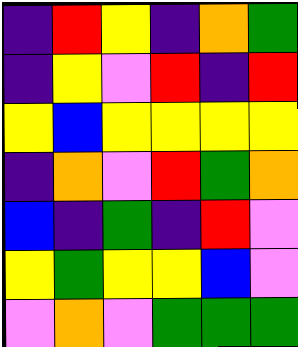[["indigo", "red", "yellow", "indigo", "orange", "green"], ["indigo", "yellow", "violet", "red", "indigo", "red"], ["yellow", "blue", "yellow", "yellow", "yellow", "yellow"], ["indigo", "orange", "violet", "red", "green", "orange"], ["blue", "indigo", "green", "indigo", "red", "violet"], ["yellow", "green", "yellow", "yellow", "blue", "violet"], ["violet", "orange", "violet", "green", "green", "green"]]